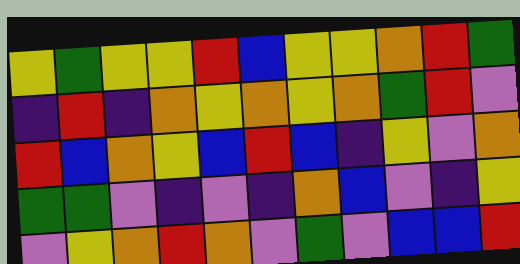[["yellow", "green", "yellow", "yellow", "red", "blue", "yellow", "yellow", "orange", "red", "green"], ["indigo", "red", "indigo", "orange", "yellow", "orange", "yellow", "orange", "green", "red", "violet"], ["red", "blue", "orange", "yellow", "blue", "red", "blue", "indigo", "yellow", "violet", "orange"], ["green", "green", "violet", "indigo", "violet", "indigo", "orange", "blue", "violet", "indigo", "yellow"], ["violet", "yellow", "orange", "red", "orange", "violet", "green", "violet", "blue", "blue", "red"]]